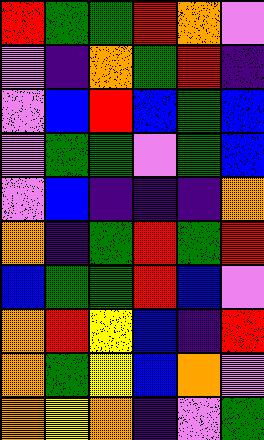[["red", "green", "green", "red", "orange", "violet"], ["violet", "indigo", "orange", "green", "red", "indigo"], ["violet", "blue", "red", "blue", "green", "blue"], ["violet", "green", "green", "violet", "green", "blue"], ["violet", "blue", "indigo", "indigo", "indigo", "orange"], ["orange", "indigo", "green", "red", "green", "red"], ["blue", "green", "green", "red", "blue", "violet"], ["orange", "red", "yellow", "blue", "indigo", "red"], ["orange", "green", "yellow", "blue", "orange", "violet"], ["orange", "yellow", "orange", "indigo", "violet", "green"]]